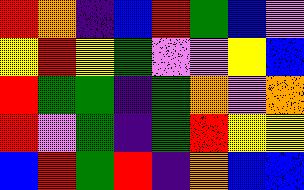[["red", "orange", "indigo", "blue", "red", "green", "blue", "violet"], ["yellow", "red", "yellow", "green", "violet", "violet", "yellow", "blue"], ["red", "green", "green", "indigo", "green", "orange", "violet", "orange"], ["red", "violet", "green", "indigo", "green", "red", "yellow", "yellow"], ["blue", "red", "green", "red", "indigo", "orange", "blue", "blue"]]